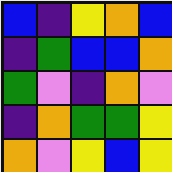[["blue", "indigo", "yellow", "orange", "blue"], ["indigo", "green", "blue", "blue", "orange"], ["green", "violet", "indigo", "orange", "violet"], ["indigo", "orange", "green", "green", "yellow"], ["orange", "violet", "yellow", "blue", "yellow"]]